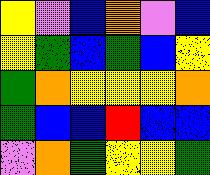[["yellow", "violet", "blue", "orange", "violet", "blue"], ["yellow", "green", "blue", "green", "blue", "yellow"], ["green", "orange", "yellow", "yellow", "yellow", "orange"], ["green", "blue", "blue", "red", "blue", "blue"], ["violet", "orange", "green", "yellow", "yellow", "green"]]